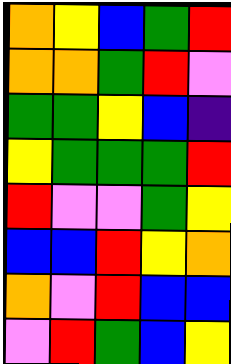[["orange", "yellow", "blue", "green", "red"], ["orange", "orange", "green", "red", "violet"], ["green", "green", "yellow", "blue", "indigo"], ["yellow", "green", "green", "green", "red"], ["red", "violet", "violet", "green", "yellow"], ["blue", "blue", "red", "yellow", "orange"], ["orange", "violet", "red", "blue", "blue"], ["violet", "red", "green", "blue", "yellow"]]